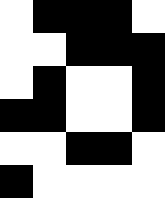[["white", "black", "black", "black", "white"], ["white", "white", "black", "black", "black"], ["white", "black", "white", "white", "black"], ["black", "black", "white", "white", "black"], ["white", "white", "black", "black", "white"], ["black", "white", "white", "white", "white"]]